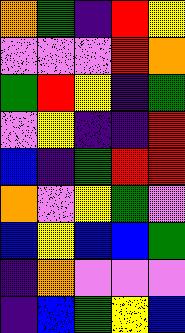[["orange", "green", "indigo", "red", "yellow"], ["violet", "violet", "violet", "red", "orange"], ["green", "red", "yellow", "indigo", "green"], ["violet", "yellow", "indigo", "indigo", "red"], ["blue", "indigo", "green", "red", "red"], ["orange", "violet", "yellow", "green", "violet"], ["blue", "yellow", "blue", "blue", "green"], ["indigo", "orange", "violet", "violet", "violet"], ["indigo", "blue", "green", "yellow", "blue"]]